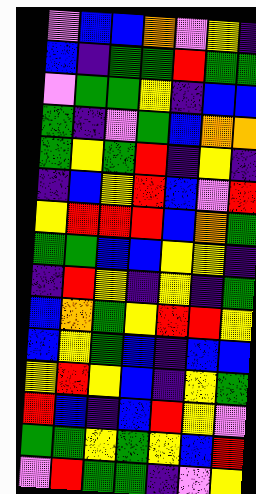[["violet", "blue", "blue", "orange", "violet", "yellow", "indigo"], ["blue", "indigo", "green", "green", "red", "green", "green"], ["violet", "green", "green", "yellow", "indigo", "blue", "blue"], ["green", "indigo", "violet", "green", "blue", "orange", "orange"], ["green", "yellow", "green", "red", "indigo", "yellow", "indigo"], ["indigo", "blue", "yellow", "red", "blue", "violet", "red"], ["yellow", "red", "red", "red", "blue", "orange", "green"], ["green", "green", "blue", "blue", "yellow", "yellow", "indigo"], ["indigo", "red", "yellow", "indigo", "yellow", "indigo", "green"], ["blue", "orange", "green", "yellow", "red", "red", "yellow"], ["blue", "yellow", "green", "blue", "indigo", "blue", "blue"], ["yellow", "red", "yellow", "blue", "indigo", "yellow", "green"], ["red", "blue", "indigo", "blue", "red", "yellow", "violet"], ["green", "green", "yellow", "green", "yellow", "blue", "red"], ["violet", "red", "green", "green", "indigo", "violet", "yellow"]]